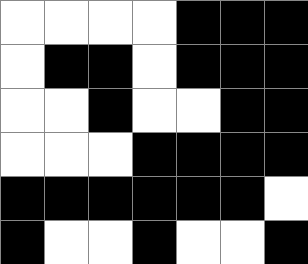[["white", "white", "white", "white", "black", "black", "black"], ["white", "black", "black", "white", "black", "black", "black"], ["white", "white", "black", "white", "white", "black", "black"], ["white", "white", "white", "black", "black", "black", "black"], ["black", "black", "black", "black", "black", "black", "white"], ["black", "white", "white", "black", "white", "white", "black"]]